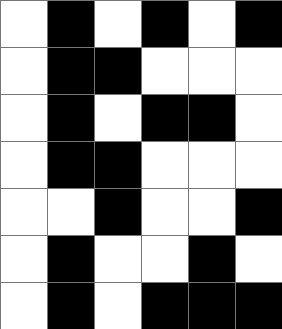[["white", "black", "white", "black", "white", "black"], ["white", "black", "black", "white", "white", "white"], ["white", "black", "white", "black", "black", "white"], ["white", "black", "black", "white", "white", "white"], ["white", "white", "black", "white", "white", "black"], ["white", "black", "white", "white", "black", "white"], ["white", "black", "white", "black", "black", "black"]]